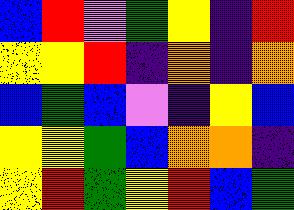[["blue", "red", "violet", "green", "yellow", "indigo", "red"], ["yellow", "yellow", "red", "indigo", "orange", "indigo", "orange"], ["blue", "green", "blue", "violet", "indigo", "yellow", "blue"], ["yellow", "yellow", "green", "blue", "orange", "orange", "indigo"], ["yellow", "red", "green", "yellow", "red", "blue", "green"]]